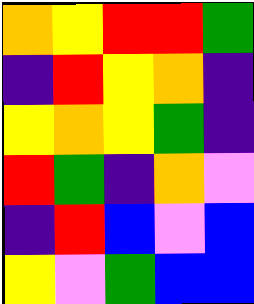[["orange", "yellow", "red", "red", "green"], ["indigo", "red", "yellow", "orange", "indigo"], ["yellow", "orange", "yellow", "green", "indigo"], ["red", "green", "indigo", "orange", "violet"], ["indigo", "red", "blue", "violet", "blue"], ["yellow", "violet", "green", "blue", "blue"]]